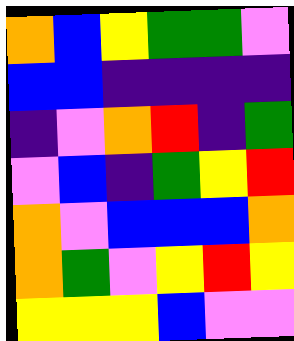[["orange", "blue", "yellow", "green", "green", "violet"], ["blue", "blue", "indigo", "indigo", "indigo", "indigo"], ["indigo", "violet", "orange", "red", "indigo", "green"], ["violet", "blue", "indigo", "green", "yellow", "red"], ["orange", "violet", "blue", "blue", "blue", "orange"], ["orange", "green", "violet", "yellow", "red", "yellow"], ["yellow", "yellow", "yellow", "blue", "violet", "violet"]]